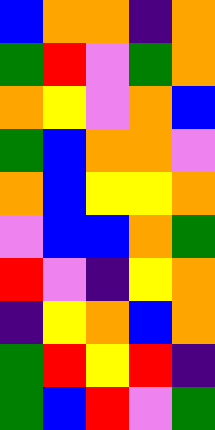[["blue", "orange", "orange", "indigo", "orange"], ["green", "red", "violet", "green", "orange"], ["orange", "yellow", "violet", "orange", "blue"], ["green", "blue", "orange", "orange", "violet"], ["orange", "blue", "yellow", "yellow", "orange"], ["violet", "blue", "blue", "orange", "green"], ["red", "violet", "indigo", "yellow", "orange"], ["indigo", "yellow", "orange", "blue", "orange"], ["green", "red", "yellow", "red", "indigo"], ["green", "blue", "red", "violet", "green"]]